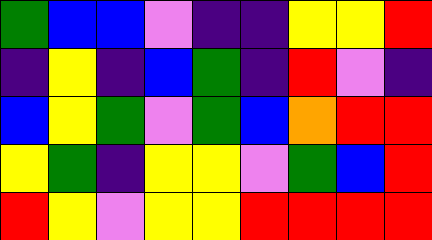[["green", "blue", "blue", "violet", "indigo", "indigo", "yellow", "yellow", "red"], ["indigo", "yellow", "indigo", "blue", "green", "indigo", "red", "violet", "indigo"], ["blue", "yellow", "green", "violet", "green", "blue", "orange", "red", "red"], ["yellow", "green", "indigo", "yellow", "yellow", "violet", "green", "blue", "red"], ["red", "yellow", "violet", "yellow", "yellow", "red", "red", "red", "red"]]